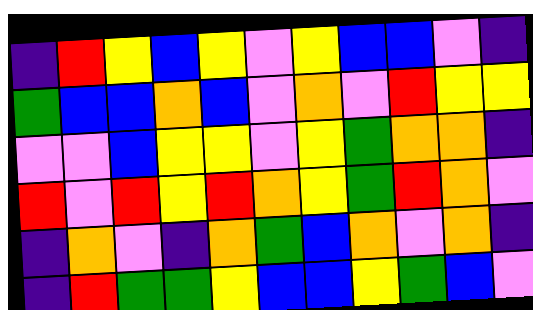[["indigo", "red", "yellow", "blue", "yellow", "violet", "yellow", "blue", "blue", "violet", "indigo"], ["green", "blue", "blue", "orange", "blue", "violet", "orange", "violet", "red", "yellow", "yellow"], ["violet", "violet", "blue", "yellow", "yellow", "violet", "yellow", "green", "orange", "orange", "indigo"], ["red", "violet", "red", "yellow", "red", "orange", "yellow", "green", "red", "orange", "violet"], ["indigo", "orange", "violet", "indigo", "orange", "green", "blue", "orange", "violet", "orange", "indigo"], ["indigo", "red", "green", "green", "yellow", "blue", "blue", "yellow", "green", "blue", "violet"]]